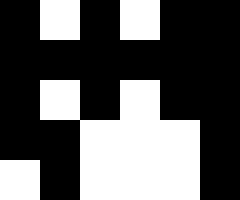[["black", "white", "black", "white", "black", "black"], ["black", "black", "black", "black", "black", "black"], ["black", "white", "black", "white", "black", "black"], ["black", "black", "white", "white", "white", "black"], ["white", "black", "white", "white", "white", "black"]]